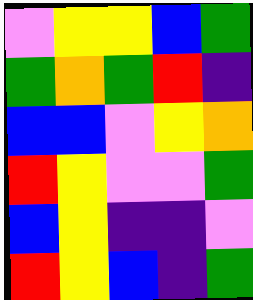[["violet", "yellow", "yellow", "blue", "green"], ["green", "orange", "green", "red", "indigo"], ["blue", "blue", "violet", "yellow", "orange"], ["red", "yellow", "violet", "violet", "green"], ["blue", "yellow", "indigo", "indigo", "violet"], ["red", "yellow", "blue", "indigo", "green"]]